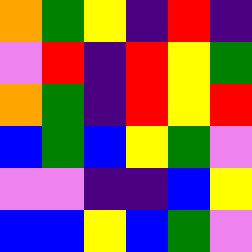[["orange", "green", "yellow", "indigo", "red", "indigo"], ["violet", "red", "indigo", "red", "yellow", "green"], ["orange", "green", "indigo", "red", "yellow", "red"], ["blue", "green", "blue", "yellow", "green", "violet"], ["violet", "violet", "indigo", "indigo", "blue", "yellow"], ["blue", "blue", "yellow", "blue", "green", "violet"]]